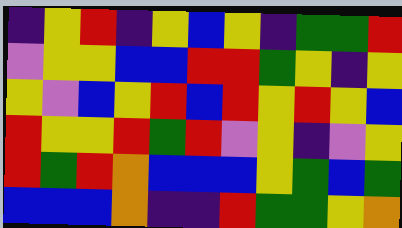[["indigo", "yellow", "red", "indigo", "yellow", "blue", "yellow", "indigo", "green", "green", "red"], ["violet", "yellow", "yellow", "blue", "blue", "red", "red", "green", "yellow", "indigo", "yellow"], ["yellow", "violet", "blue", "yellow", "red", "blue", "red", "yellow", "red", "yellow", "blue"], ["red", "yellow", "yellow", "red", "green", "red", "violet", "yellow", "indigo", "violet", "yellow"], ["red", "green", "red", "orange", "blue", "blue", "blue", "yellow", "green", "blue", "green"], ["blue", "blue", "blue", "orange", "indigo", "indigo", "red", "green", "green", "yellow", "orange"]]